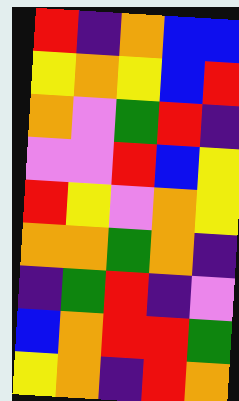[["red", "indigo", "orange", "blue", "blue"], ["yellow", "orange", "yellow", "blue", "red"], ["orange", "violet", "green", "red", "indigo"], ["violet", "violet", "red", "blue", "yellow"], ["red", "yellow", "violet", "orange", "yellow"], ["orange", "orange", "green", "orange", "indigo"], ["indigo", "green", "red", "indigo", "violet"], ["blue", "orange", "red", "red", "green"], ["yellow", "orange", "indigo", "red", "orange"]]